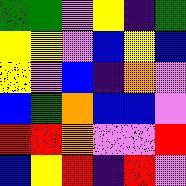[["green", "green", "violet", "yellow", "indigo", "green"], ["yellow", "yellow", "violet", "blue", "yellow", "blue"], ["yellow", "violet", "blue", "indigo", "orange", "violet"], ["blue", "green", "orange", "blue", "blue", "violet"], ["red", "red", "orange", "violet", "violet", "red"], ["blue", "yellow", "red", "indigo", "red", "violet"]]